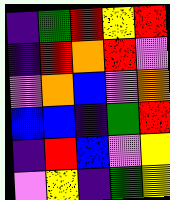[["indigo", "green", "red", "yellow", "red"], ["indigo", "red", "orange", "red", "violet"], ["violet", "orange", "blue", "violet", "orange"], ["blue", "blue", "indigo", "green", "red"], ["indigo", "red", "blue", "violet", "yellow"], ["violet", "yellow", "indigo", "green", "yellow"]]